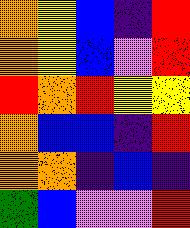[["orange", "yellow", "blue", "indigo", "red"], ["orange", "yellow", "blue", "violet", "red"], ["red", "orange", "red", "yellow", "yellow"], ["orange", "blue", "blue", "indigo", "red"], ["orange", "orange", "indigo", "blue", "indigo"], ["green", "blue", "violet", "violet", "red"]]